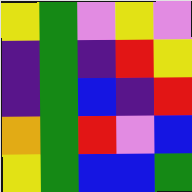[["yellow", "green", "violet", "yellow", "violet"], ["indigo", "green", "indigo", "red", "yellow"], ["indigo", "green", "blue", "indigo", "red"], ["orange", "green", "red", "violet", "blue"], ["yellow", "green", "blue", "blue", "green"]]